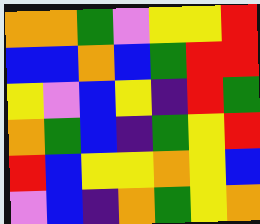[["orange", "orange", "green", "violet", "yellow", "yellow", "red"], ["blue", "blue", "orange", "blue", "green", "red", "red"], ["yellow", "violet", "blue", "yellow", "indigo", "red", "green"], ["orange", "green", "blue", "indigo", "green", "yellow", "red"], ["red", "blue", "yellow", "yellow", "orange", "yellow", "blue"], ["violet", "blue", "indigo", "orange", "green", "yellow", "orange"]]